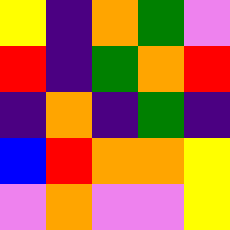[["yellow", "indigo", "orange", "green", "violet"], ["red", "indigo", "green", "orange", "red"], ["indigo", "orange", "indigo", "green", "indigo"], ["blue", "red", "orange", "orange", "yellow"], ["violet", "orange", "violet", "violet", "yellow"]]